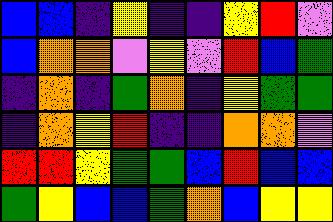[["blue", "blue", "indigo", "yellow", "indigo", "indigo", "yellow", "red", "violet"], ["blue", "orange", "orange", "violet", "yellow", "violet", "red", "blue", "green"], ["indigo", "orange", "indigo", "green", "orange", "indigo", "yellow", "green", "green"], ["indigo", "orange", "yellow", "red", "indigo", "indigo", "orange", "orange", "violet"], ["red", "red", "yellow", "green", "green", "blue", "red", "blue", "blue"], ["green", "yellow", "blue", "blue", "green", "orange", "blue", "yellow", "yellow"]]